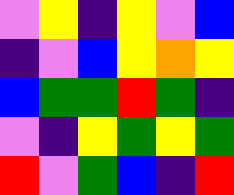[["violet", "yellow", "indigo", "yellow", "violet", "blue"], ["indigo", "violet", "blue", "yellow", "orange", "yellow"], ["blue", "green", "green", "red", "green", "indigo"], ["violet", "indigo", "yellow", "green", "yellow", "green"], ["red", "violet", "green", "blue", "indigo", "red"]]